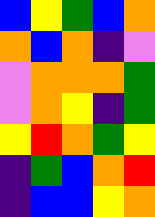[["blue", "yellow", "green", "blue", "orange"], ["orange", "blue", "orange", "indigo", "violet"], ["violet", "orange", "orange", "orange", "green"], ["violet", "orange", "yellow", "indigo", "green"], ["yellow", "red", "orange", "green", "yellow"], ["indigo", "green", "blue", "orange", "red"], ["indigo", "blue", "blue", "yellow", "orange"]]